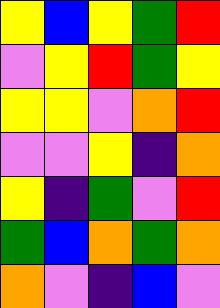[["yellow", "blue", "yellow", "green", "red"], ["violet", "yellow", "red", "green", "yellow"], ["yellow", "yellow", "violet", "orange", "red"], ["violet", "violet", "yellow", "indigo", "orange"], ["yellow", "indigo", "green", "violet", "red"], ["green", "blue", "orange", "green", "orange"], ["orange", "violet", "indigo", "blue", "violet"]]